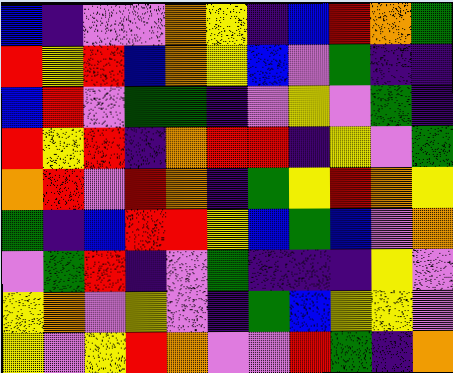[["blue", "indigo", "violet", "violet", "orange", "yellow", "indigo", "blue", "red", "orange", "green"], ["red", "yellow", "red", "blue", "orange", "yellow", "blue", "violet", "green", "indigo", "indigo"], ["blue", "red", "violet", "green", "green", "indigo", "violet", "yellow", "violet", "green", "indigo"], ["red", "yellow", "red", "indigo", "orange", "red", "red", "indigo", "yellow", "violet", "green"], ["orange", "red", "violet", "red", "orange", "indigo", "green", "yellow", "red", "orange", "yellow"], ["green", "indigo", "blue", "red", "red", "yellow", "blue", "green", "blue", "violet", "orange"], ["violet", "green", "red", "indigo", "violet", "green", "indigo", "indigo", "indigo", "yellow", "violet"], ["yellow", "orange", "violet", "yellow", "violet", "indigo", "green", "blue", "yellow", "yellow", "violet"], ["yellow", "violet", "yellow", "red", "orange", "violet", "violet", "red", "green", "indigo", "orange"]]